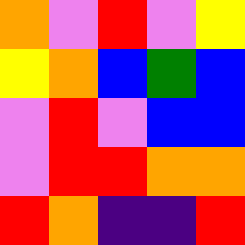[["orange", "violet", "red", "violet", "yellow"], ["yellow", "orange", "blue", "green", "blue"], ["violet", "red", "violet", "blue", "blue"], ["violet", "red", "red", "orange", "orange"], ["red", "orange", "indigo", "indigo", "red"]]